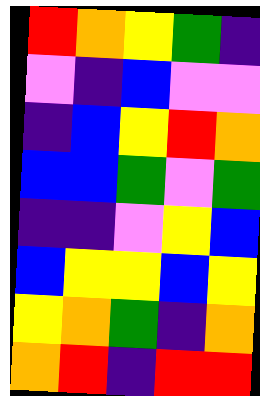[["red", "orange", "yellow", "green", "indigo"], ["violet", "indigo", "blue", "violet", "violet"], ["indigo", "blue", "yellow", "red", "orange"], ["blue", "blue", "green", "violet", "green"], ["indigo", "indigo", "violet", "yellow", "blue"], ["blue", "yellow", "yellow", "blue", "yellow"], ["yellow", "orange", "green", "indigo", "orange"], ["orange", "red", "indigo", "red", "red"]]